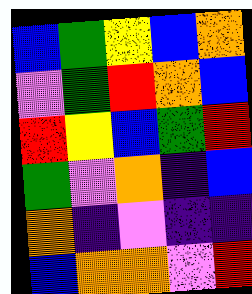[["blue", "green", "yellow", "blue", "orange"], ["violet", "green", "red", "orange", "blue"], ["red", "yellow", "blue", "green", "red"], ["green", "violet", "orange", "indigo", "blue"], ["orange", "indigo", "violet", "indigo", "indigo"], ["blue", "orange", "orange", "violet", "red"]]